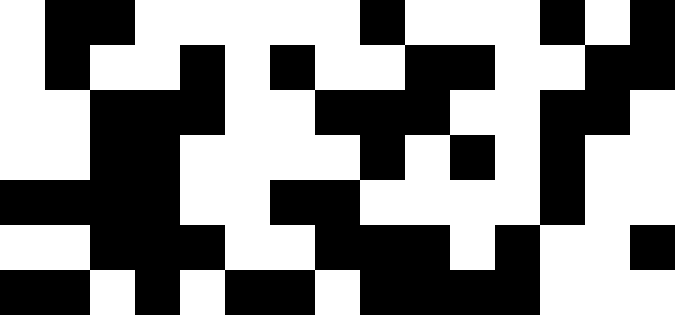[["white", "black", "black", "white", "white", "white", "white", "white", "black", "white", "white", "white", "black", "white", "black"], ["white", "black", "white", "white", "black", "white", "black", "white", "white", "black", "black", "white", "white", "black", "black"], ["white", "white", "black", "black", "black", "white", "white", "black", "black", "black", "white", "white", "black", "black", "white"], ["white", "white", "black", "black", "white", "white", "white", "white", "black", "white", "black", "white", "black", "white", "white"], ["black", "black", "black", "black", "white", "white", "black", "black", "white", "white", "white", "white", "black", "white", "white"], ["white", "white", "black", "black", "black", "white", "white", "black", "black", "black", "white", "black", "white", "white", "black"], ["black", "black", "white", "black", "white", "black", "black", "white", "black", "black", "black", "black", "white", "white", "white"]]